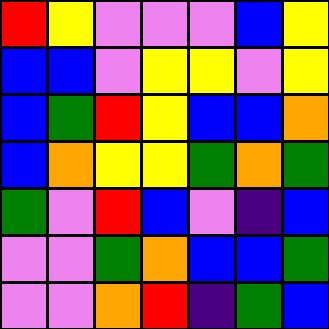[["red", "yellow", "violet", "violet", "violet", "blue", "yellow"], ["blue", "blue", "violet", "yellow", "yellow", "violet", "yellow"], ["blue", "green", "red", "yellow", "blue", "blue", "orange"], ["blue", "orange", "yellow", "yellow", "green", "orange", "green"], ["green", "violet", "red", "blue", "violet", "indigo", "blue"], ["violet", "violet", "green", "orange", "blue", "blue", "green"], ["violet", "violet", "orange", "red", "indigo", "green", "blue"]]